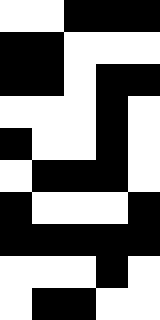[["white", "white", "black", "black", "black"], ["black", "black", "white", "white", "white"], ["black", "black", "white", "black", "black"], ["white", "white", "white", "black", "white"], ["black", "white", "white", "black", "white"], ["white", "black", "black", "black", "white"], ["black", "white", "white", "white", "black"], ["black", "black", "black", "black", "black"], ["white", "white", "white", "black", "white"], ["white", "black", "black", "white", "white"]]